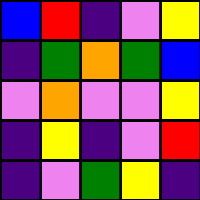[["blue", "red", "indigo", "violet", "yellow"], ["indigo", "green", "orange", "green", "blue"], ["violet", "orange", "violet", "violet", "yellow"], ["indigo", "yellow", "indigo", "violet", "red"], ["indigo", "violet", "green", "yellow", "indigo"]]